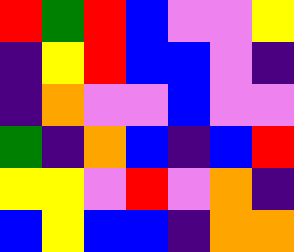[["red", "green", "red", "blue", "violet", "violet", "yellow"], ["indigo", "yellow", "red", "blue", "blue", "violet", "indigo"], ["indigo", "orange", "violet", "violet", "blue", "violet", "violet"], ["green", "indigo", "orange", "blue", "indigo", "blue", "red"], ["yellow", "yellow", "violet", "red", "violet", "orange", "indigo"], ["blue", "yellow", "blue", "blue", "indigo", "orange", "orange"]]